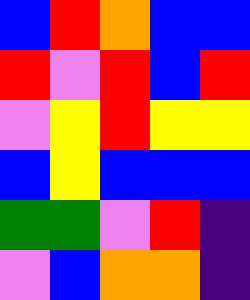[["blue", "red", "orange", "blue", "blue"], ["red", "violet", "red", "blue", "red"], ["violet", "yellow", "red", "yellow", "yellow"], ["blue", "yellow", "blue", "blue", "blue"], ["green", "green", "violet", "red", "indigo"], ["violet", "blue", "orange", "orange", "indigo"]]